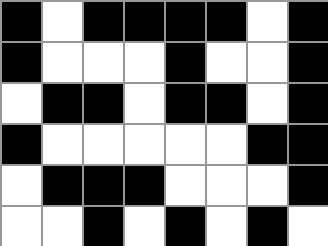[["black", "white", "black", "black", "black", "black", "white", "black"], ["black", "white", "white", "white", "black", "white", "white", "black"], ["white", "black", "black", "white", "black", "black", "white", "black"], ["black", "white", "white", "white", "white", "white", "black", "black"], ["white", "black", "black", "black", "white", "white", "white", "black"], ["white", "white", "black", "white", "black", "white", "black", "white"]]